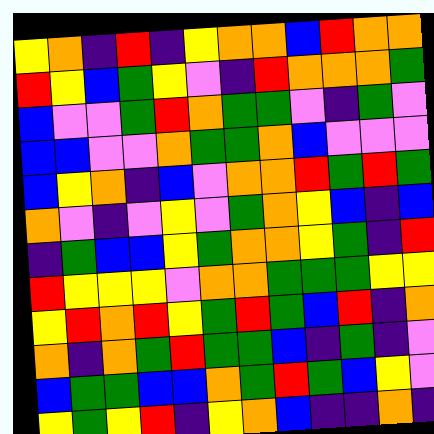[["yellow", "orange", "indigo", "red", "indigo", "yellow", "orange", "orange", "blue", "red", "orange", "orange"], ["red", "yellow", "blue", "green", "yellow", "violet", "indigo", "red", "orange", "orange", "orange", "green"], ["blue", "violet", "violet", "green", "red", "orange", "green", "green", "violet", "indigo", "green", "violet"], ["blue", "blue", "violet", "violet", "orange", "green", "green", "orange", "blue", "violet", "violet", "violet"], ["blue", "yellow", "orange", "indigo", "blue", "violet", "orange", "orange", "red", "green", "red", "green"], ["orange", "violet", "indigo", "violet", "yellow", "violet", "green", "orange", "yellow", "blue", "indigo", "blue"], ["indigo", "green", "blue", "blue", "yellow", "green", "orange", "orange", "yellow", "green", "indigo", "red"], ["red", "yellow", "yellow", "yellow", "violet", "orange", "orange", "green", "green", "green", "yellow", "yellow"], ["yellow", "red", "orange", "red", "yellow", "green", "red", "green", "blue", "red", "indigo", "orange"], ["orange", "indigo", "orange", "green", "red", "green", "green", "blue", "indigo", "green", "indigo", "violet"], ["blue", "green", "green", "blue", "blue", "orange", "green", "red", "green", "blue", "yellow", "violet"], ["yellow", "green", "yellow", "red", "indigo", "yellow", "orange", "blue", "indigo", "indigo", "orange", "indigo"]]